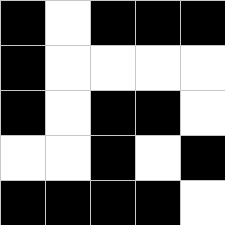[["black", "white", "black", "black", "black"], ["black", "white", "white", "white", "white"], ["black", "white", "black", "black", "white"], ["white", "white", "black", "white", "black"], ["black", "black", "black", "black", "white"]]